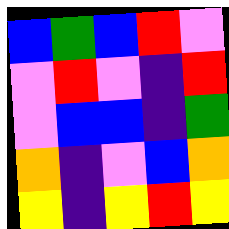[["blue", "green", "blue", "red", "violet"], ["violet", "red", "violet", "indigo", "red"], ["violet", "blue", "blue", "indigo", "green"], ["orange", "indigo", "violet", "blue", "orange"], ["yellow", "indigo", "yellow", "red", "yellow"]]